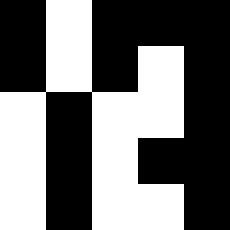[["black", "white", "black", "black", "black"], ["black", "white", "black", "white", "black"], ["white", "black", "white", "white", "black"], ["white", "black", "white", "black", "black"], ["white", "black", "white", "white", "black"]]